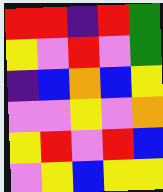[["red", "red", "indigo", "red", "green"], ["yellow", "violet", "red", "violet", "green"], ["indigo", "blue", "orange", "blue", "yellow"], ["violet", "violet", "yellow", "violet", "orange"], ["yellow", "red", "violet", "red", "blue"], ["violet", "yellow", "blue", "yellow", "yellow"]]